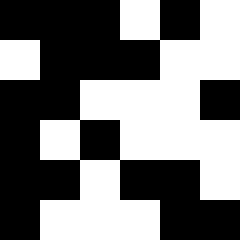[["black", "black", "black", "white", "black", "white"], ["white", "black", "black", "black", "white", "white"], ["black", "black", "white", "white", "white", "black"], ["black", "white", "black", "white", "white", "white"], ["black", "black", "white", "black", "black", "white"], ["black", "white", "white", "white", "black", "black"]]